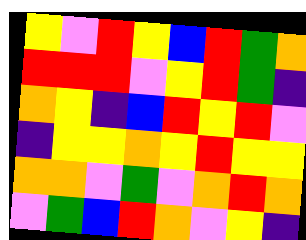[["yellow", "violet", "red", "yellow", "blue", "red", "green", "orange"], ["red", "red", "red", "violet", "yellow", "red", "green", "indigo"], ["orange", "yellow", "indigo", "blue", "red", "yellow", "red", "violet"], ["indigo", "yellow", "yellow", "orange", "yellow", "red", "yellow", "yellow"], ["orange", "orange", "violet", "green", "violet", "orange", "red", "orange"], ["violet", "green", "blue", "red", "orange", "violet", "yellow", "indigo"]]